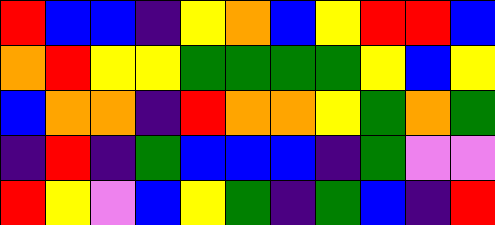[["red", "blue", "blue", "indigo", "yellow", "orange", "blue", "yellow", "red", "red", "blue"], ["orange", "red", "yellow", "yellow", "green", "green", "green", "green", "yellow", "blue", "yellow"], ["blue", "orange", "orange", "indigo", "red", "orange", "orange", "yellow", "green", "orange", "green"], ["indigo", "red", "indigo", "green", "blue", "blue", "blue", "indigo", "green", "violet", "violet"], ["red", "yellow", "violet", "blue", "yellow", "green", "indigo", "green", "blue", "indigo", "red"]]